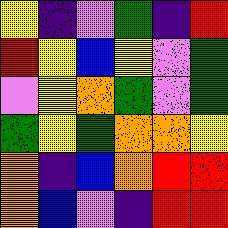[["yellow", "indigo", "violet", "green", "indigo", "red"], ["red", "yellow", "blue", "yellow", "violet", "green"], ["violet", "yellow", "orange", "green", "violet", "green"], ["green", "yellow", "green", "orange", "orange", "yellow"], ["orange", "indigo", "blue", "orange", "red", "red"], ["orange", "blue", "violet", "indigo", "red", "red"]]